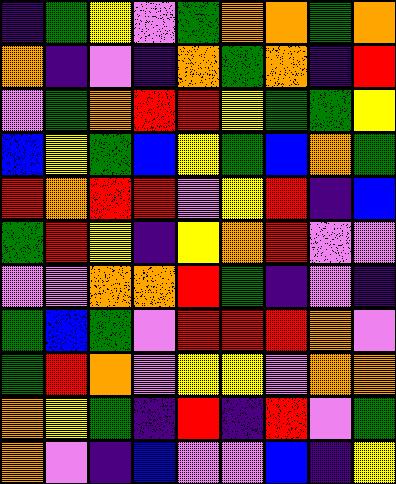[["indigo", "green", "yellow", "violet", "green", "orange", "orange", "green", "orange"], ["orange", "indigo", "violet", "indigo", "orange", "green", "orange", "indigo", "red"], ["violet", "green", "orange", "red", "red", "yellow", "green", "green", "yellow"], ["blue", "yellow", "green", "blue", "yellow", "green", "blue", "orange", "green"], ["red", "orange", "red", "red", "violet", "yellow", "red", "indigo", "blue"], ["green", "red", "yellow", "indigo", "yellow", "orange", "red", "violet", "violet"], ["violet", "violet", "orange", "orange", "red", "green", "indigo", "violet", "indigo"], ["green", "blue", "green", "violet", "red", "red", "red", "orange", "violet"], ["green", "red", "orange", "violet", "yellow", "yellow", "violet", "orange", "orange"], ["orange", "yellow", "green", "indigo", "red", "indigo", "red", "violet", "green"], ["orange", "violet", "indigo", "blue", "violet", "violet", "blue", "indigo", "yellow"]]